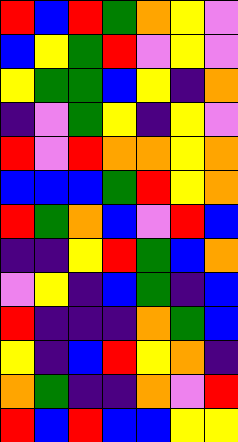[["red", "blue", "red", "green", "orange", "yellow", "violet"], ["blue", "yellow", "green", "red", "violet", "yellow", "violet"], ["yellow", "green", "green", "blue", "yellow", "indigo", "orange"], ["indigo", "violet", "green", "yellow", "indigo", "yellow", "violet"], ["red", "violet", "red", "orange", "orange", "yellow", "orange"], ["blue", "blue", "blue", "green", "red", "yellow", "orange"], ["red", "green", "orange", "blue", "violet", "red", "blue"], ["indigo", "indigo", "yellow", "red", "green", "blue", "orange"], ["violet", "yellow", "indigo", "blue", "green", "indigo", "blue"], ["red", "indigo", "indigo", "indigo", "orange", "green", "blue"], ["yellow", "indigo", "blue", "red", "yellow", "orange", "indigo"], ["orange", "green", "indigo", "indigo", "orange", "violet", "red"], ["red", "blue", "red", "blue", "blue", "yellow", "yellow"]]